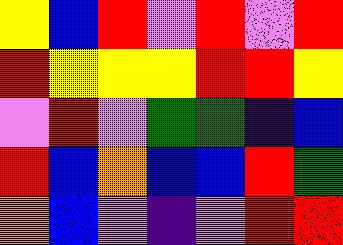[["yellow", "blue", "red", "violet", "red", "violet", "red"], ["red", "yellow", "yellow", "yellow", "red", "red", "yellow"], ["violet", "red", "violet", "green", "green", "indigo", "blue"], ["red", "blue", "orange", "blue", "blue", "red", "green"], ["orange", "blue", "violet", "indigo", "violet", "red", "red"]]